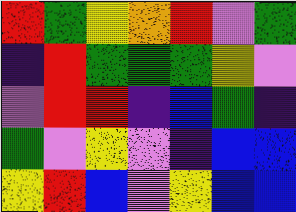[["red", "green", "yellow", "orange", "red", "violet", "green"], ["indigo", "red", "green", "green", "green", "yellow", "violet"], ["violet", "red", "red", "indigo", "blue", "green", "indigo"], ["green", "violet", "yellow", "violet", "indigo", "blue", "blue"], ["yellow", "red", "blue", "violet", "yellow", "blue", "blue"]]